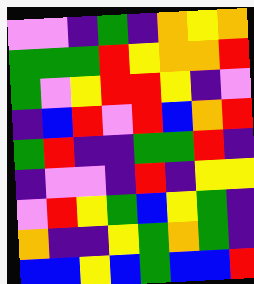[["violet", "violet", "indigo", "green", "indigo", "orange", "yellow", "orange"], ["green", "green", "green", "red", "yellow", "orange", "orange", "red"], ["green", "violet", "yellow", "red", "red", "yellow", "indigo", "violet"], ["indigo", "blue", "red", "violet", "red", "blue", "orange", "red"], ["green", "red", "indigo", "indigo", "green", "green", "red", "indigo"], ["indigo", "violet", "violet", "indigo", "red", "indigo", "yellow", "yellow"], ["violet", "red", "yellow", "green", "blue", "yellow", "green", "indigo"], ["orange", "indigo", "indigo", "yellow", "green", "orange", "green", "indigo"], ["blue", "blue", "yellow", "blue", "green", "blue", "blue", "red"]]